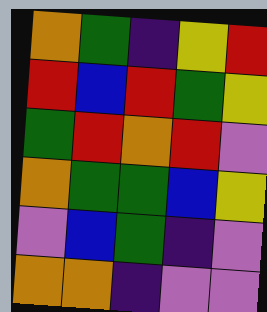[["orange", "green", "indigo", "yellow", "red"], ["red", "blue", "red", "green", "yellow"], ["green", "red", "orange", "red", "violet"], ["orange", "green", "green", "blue", "yellow"], ["violet", "blue", "green", "indigo", "violet"], ["orange", "orange", "indigo", "violet", "violet"]]